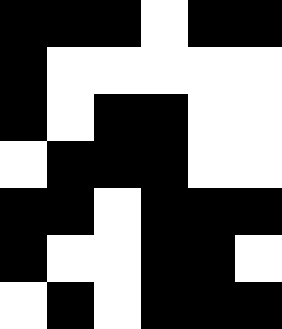[["black", "black", "black", "white", "black", "black"], ["black", "white", "white", "white", "white", "white"], ["black", "white", "black", "black", "white", "white"], ["white", "black", "black", "black", "white", "white"], ["black", "black", "white", "black", "black", "black"], ["black", "white", "white", "black", "black", "white"], ["white", "black", "white", "black", "black", "black"]]